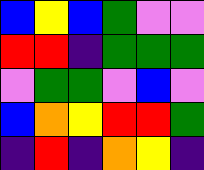[["blue", "yellow", "blue", "green", "violet", "violet"], ["red", "red", "indigo", "green", "green", "green"], ["violet", "green", "green", "violet", "blue", "violet"], ["blue", "orange", "yellow", "red", "red", "green"], ["indigo", "red", "indigo", "orange", "yellow", "indigo"]]